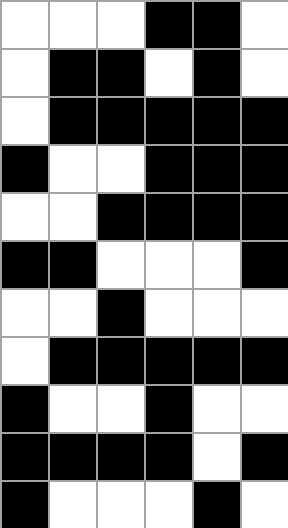[["white", "white", "white", "black", "black", "white"], ["white", "black", "black", "white", "black", "white"], ["white", "black", "black", "black", "black", "black"], ["black", "white", "white", "black", "black", "black"], ["white", "white", "black", "black", "black", "black"], ["black", "black", "white", "white", "white", "black"], ["white", "white", "black", "white", "white", "white"], ["white", "black", "black", "black", "black", "black"], ["black", "white", "white", "black", "white", "white"], ["black", "black", "black", "black", "white", "black"], ["black", "white", "white", "white", "black", "white"]]